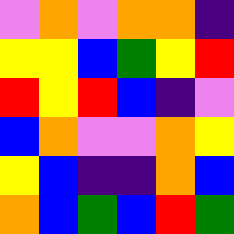[["violet", "orange", "violet", "orange", "orange", "indigo"], ["yellow", "yellow", "blue", "green", "yellow", "red"], ["red", "yellow", "red", "blue", "indigo", "violet"], ["blue", "orange", "violet", "violet", "orange", "yellow"], ["yellow", "blue", "indigo", "indigo", "orange", "blue"], ["orange", "blue", "green", "blue", "red", "green"]]